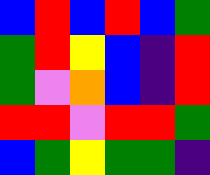[["blue", "red", "blue", "red", "blue", "green"], ["green", "red", "yellow", "blue", "indigo", "red"], ["green", "violet", "orange", "blue", "indigo", "red"], ["red", "red", "violet", "red", "red", "green"], ["blue", "green", "yellow", "green", "green", "indigo"]]